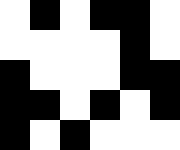[["white", "black", "white", "black", "black", "white"], ["white", "white", "white", "white", "black", "white"], ["black", "white", "white", "white", "black", "black"], ["black", "black", "white", "black", "white", "black"], ["black", "white", "black", "white", "white", "white"]]